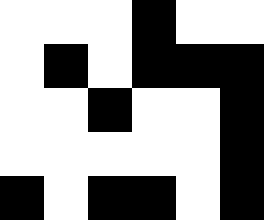[["white", "white", "white", "black", "white", "white"], ["white", "black", "white", "black", "black", "black"], ["white", "white", "black", "white", "white", "black"], ["white", "white", "white", "white", "white", "black"], ["black", "white", "black", "black", "white", "black"]]